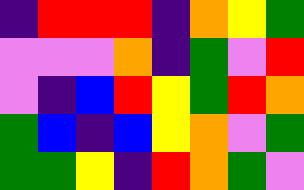[["indigo", "red", "red", "red", "indigo", "orange", "yellow", "green"], ["violet", "violet", "violet", "orange", "indigo", "green", "violet", "red"], ["violet", "indigo", "blue", "red", "yellow", "green", "red", "orange"], ["green", "blue", "indigo", "blue", "yellow", "orange", "violet", "green"], ["green", "green", "yellow", "indigo", "red", "orange", "green", "violet"]]